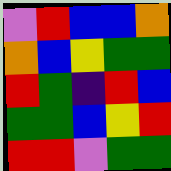[["violet", "red", "blue", "blue", "orange"], ["orange", "blue", "yellow", "green", "green"], ["red", "green", "indigo", "red", "blue"], ["green", "green", "blue", "yellow", "red"], ["red", "red", "violet", "green", "green"]]